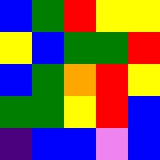[["blue", "green", "red", "yellow", "yellow"], ["yellow", "blue", "green", "green", "red"], ["blue", "green", "orange", "red", "yellow"], ["green", "green", "yellow", "red", "blue"], ["indigo", "blue", "blue", "violet", "blue"]]